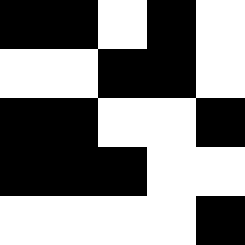[["black", "black", "white", "black", "white"], ["white", "white", "black", "black", "white"], ["black", "black", "white", "white", "black"], ["black", "black", "black", "white", "white"], ["white", "white", "white", "white", "black"]]